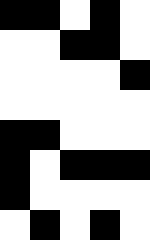[["black", "black", "white", "black", "white"], ["white", "white", "black", "black", "white"], ["white", "white", "white", "white", "black"], ["white", "white", "white", "white", "white"], ["black", "black", "white", "white", "white"], ["black", "white", "black", "black", "black"], ["black", "white", "white", "white", "white"], ["white", "black", "white", "black", "white"]]